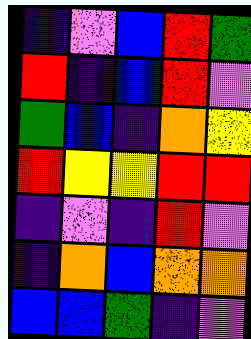[["indigo", "violet", "blue", "red", "green"], ["red", "indigo", "blue", "red", "violet"], ["green", "blue", "indigo", "orange", "yellow"], ["red", "yellow", "yellow", "red", "red"], ["indigo", "violet", "indigo", "red", "violet"], ["indigo", "orange", "blue", "orange", "orange"], ["blue", "blue", "green", "indigo", "violet"]]